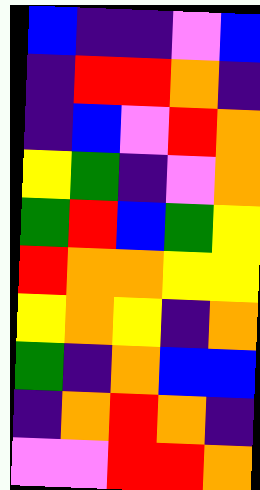[["blue", "indigo", "indigo", "violet", "blue"], ["indigo", "red", "red", "orange", "indigo"], ["indigo", "blue", "violet", "red", "orange"], ["yellow", "green", "indigo", "violet", "orange"], ["green", "red", "blue", "green", "yellow"], ["red", "orange", "orange", "yellow", "yellow"], ["yellow", "orange", "yellow", "indigo", "orange"], ["green", "indigo", "orange", "blue", "blue"], ["indigo", "orange", "red", "orange", "indigo"], ["violet", "violet", "red", "red", "orange"]]